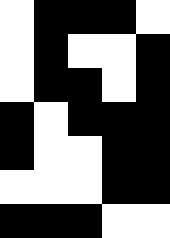[["white", "black", "black", "black", "white"], ["white", "black", "white", "white", "black"], ["white", "black", "black", "white", "black"], ["black", "white", "black", "black", "black"], ["black", "white", "white", "black", "black"], ["white", "white", "white", "black", "black"], ["black", "black", "black", "white", "white"]]